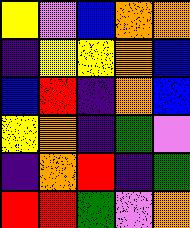[["yellow", "violet", "blue", "orange", "orange"], ["indigo", "yellow", "yellow", "orange", "blue"], ["blue", "red", "indigo", "orange", "blue"], ["yellow", "orange", "indigo", "green", "violet"], ["indigo", "orange", "red", "indigo", "green"], ["red", "red", "green", "violet", "orange"]]